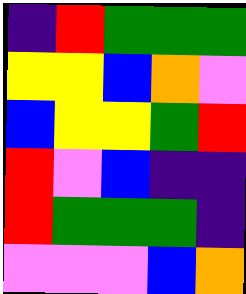[["indigo", "red", "green", "green", "green"], ["yellow", "yellow", "blue", "orange", "violet"], ["blue", "yellow", "yellow", "green", "red"], ["red", "violet", "blue", "indigo", "indigo"], ["red", "green", "green", "green", "indigo"], ["violet", "violet", "violet", "blue", "orange"]]